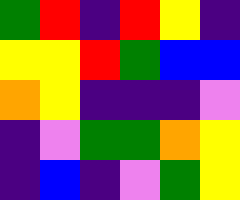[["green", "red", "indigo", "red", "yellow", "indigo"], ["yellow", "yellow", "red", "green", "blue", "blue"], ["orange", "yellow", "indigo", "indigo", "indigo", "violet"], ["indigo", "violet", "green", "green", "orange", "yellow"], ["indigo", "blue", "indigo", "violet", "green", "yellow"]]